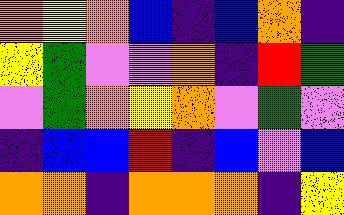[["orange", "yellow", "orange", "blue", "indigo", "blue", "orange", "indigo"], ["yellow", "green", "violet", "violet", "orange", "indigo", "red", "green"], ["violet", "green", "orange", "yellow", "orange", "violet", "green", "violet"], ["indigo", "blue", "blue", "red", "indigo", "blue", "violet", "blue"], ["orange", "orange", "indigo", "orange", "orange", "orange", "indigo", "yellow"]]